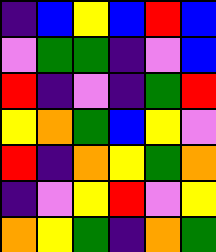[["indigo", "blue", "yellow", "blue", "red", "blue"], ["violet", "green", "green", "indigo", "violet", "blue"], ["red", "indigo", "violet", "indigo", "green", "red"], ["yellow", "orange", "green", "blue", "yellow", "violet"], ["red", "indigo", "orange", "yellow", "green", "orange"], ["indigo", "violet", "yellow", "red", "violet", "yellow"], ["orange", "yellow", "green", "indigo", "orange", "green"]]